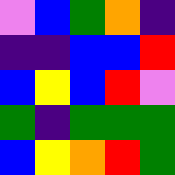[["violet", "blue", "green", "orange", "indigo"], ["indigo", "indigo", "blue", "blue", "red"], ["blue", "yellow", "blue", "red", "violet"], ["green", "indigo", "green", "green", "green"], ["blue", "yellow", "orange", "red", "green"]]